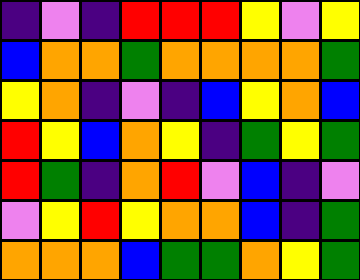[["indigo", "violet", "indigo", "red", "red", "red", "yellow", "violet", "yellow"], ["blue", "orange", "orange", "green", "orange", "orange", "orange", "orange", "green"], ["yellow", "orange", "indigo", "violet", "indigo", "blue", "yellow", "orange", "blue"], ["red", "yellow", "blue", "orange", "yellow", "indigo", "green", "yellow", "green"], ["red", "green", "indigo", "orange", "red", "violet", "blue", "indigo", "violet"], ["violet", "yellow", "red", "yellow", "orange", "orange", "blue", "indigo", "green"], ["orange", "orange", "orange", "blue", "green", "green", "orange", "yellow", "green"]]